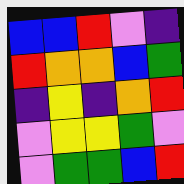[["blue", "blue", "red", "violet", "indigo"], ["red", "orange", "orange", "blue", "green"], ["indigo", "yellow", "indigo", "orange", "red"], ["violet", "yellow", "yellow", "green", "violet"], ["violet", "green", "green", "blue", "red"]]